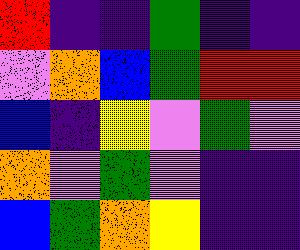[["red", "indigo", "indigo", "green", "indigo", "indigo"], ["violet", "orange", "blue", "green", "red", "red"], ["blue", "indigo", "yellow", "violet", "green", "violet"], ["orange", "violet", "green", "violet", "indigo", "indigo"], ["blue", "green", "orange", "yellow", "indigo", "indigo"]]